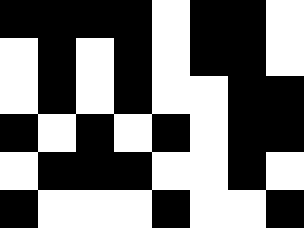[["black", "black", "black", "black", "white", "black", "black", "white"], ["white", "black", "white", "black", "white", "black", "black", "white"], ["white", "black", "white", "black", "white", "white", "black", "black"], ["black", "white", "black", "white", "black", "white", "black", "black"], ["white", "black", "black", "black", "white", "white", "black", "white"], ["black", "white", "white", "white", "black", "white", "white", "black"]]